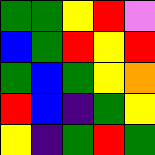[["green", "green", "yellow", "red", "violet"], ["blue", "green", "red", "yellow", "red"], ["green", "blue", "green", "yellow", "orange"], ["red", "blue", "indigo", "green", "yellow"], ["yellow", "indigo", "green", "red", "green"]]